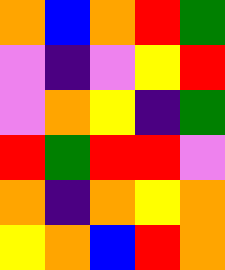[["orange", "blue", "orange", "red", "green"], ["violet", "indigo", "violet", "yellow", "red"], ["violet", "orange", "yellow", "indigo", "green"], ["red", "green", "red", "red", "violet"], ["orange", "indigo", "orange", "yellow", "orange"], ["yellow", "orange", "blue", "red", "orange"]]